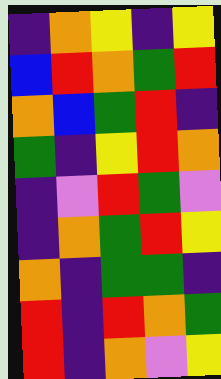[["indigo", "orange", "yellow", "indigo", "yellow"], ["blue", "red", "orange", "green", "red"], ["orange", "blue", "green", "red", "indigo"], ["green", "indigo", "yellow", "red", "orange"], ["indigo", "violet", "red", "green", "violet"], ["indigo", "orange", "green", "red", "yellow"], ["orange", "indigo", "green", "green", "indigo"], ["red", "indigo", "red", "orange", "green"], ["red", "indigo", "orange", "violet", "yellow"]]